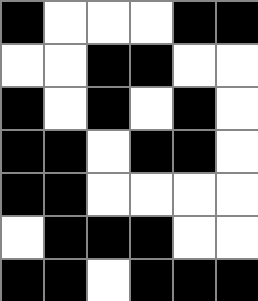[["black", "white", "white", "white", "black", "black"], ["white", "white", "black", "black", "white", "white"], ["black", "white", "black", "white", "black", "white"], ["black", "black", "white", "black", "black", "white"], ["black", "black", "white", "white", "white", "white"], ["white", "black", "black", "black", "white", "white"], ["black", "black", "white", "black", "black", "black"]]